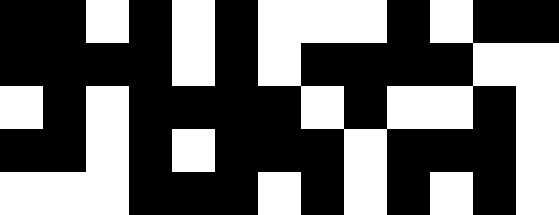[["black", "black", "white", "black", "white", "black", "white", "white", "white", "black", "white", "black", "black"], ["black", "black", "black", "black", "white", "black", "white", "black", "black", "black", "black", "white", "white"], ["white", "black", "white", "black", "black", "black", "black", "white", "black", "white", "white", "black", "white"], ["black", "black", "white", "black", "white", "black", "black", "black", "white", "black", "black", "black", "white"], ["white", "white", "white", "black", "black", "black", "white", "black", "white", "black", "white", "black", "white"]]